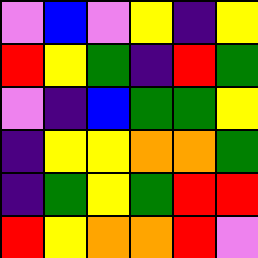[["violet", "blue", "violet", "yellow", "indigo", "yellow"], ["red", "yellow", "green", "indigo", "red", "green"], ["violet", "indigo", "blue", "green", "green", "yellow"], ["indigo", "yellow", "yellow", "orange", "orange", "green"], ["indigo", "green", "yellow", "green", "red", "red"], ["red", "yellow", "orange", "orange", "red", "violet"]]